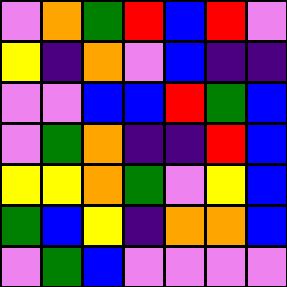[["violet", "orange", "green", "red", "blue", "red", "violet"], ["yellow", "indigo", "orange", "violet", "blue", "indigo", "indigo"], ["violet", "violet", "blue", "blue", "red", "green", "blue"], ["violet", "green", "orange", "indigo", "indigo", "red", "blue"], ["yellow", "yellow", "orange", "green", "violet", "yellow", "blue"], ["green", "blue", "yellow", "indigo", "orange", "orange", "blue"], ["violet", "green", "blue", "violet", "violet", "violet", "violet"]]